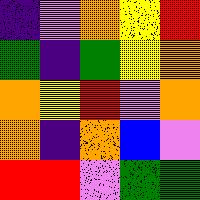[["indigo", "violet", "orange", "yellow", "red"], ["green", "indigo", "green", "yellow", "orange"], ["orange", "yellow", "red", "violet", "orange"], ["orange", "indigo", "orange", "blue", "violet"], ["red", "red", "violet", "green", "green"]]